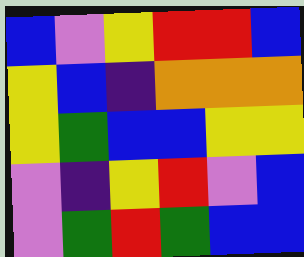[["blue", "violet", "yellow", "red", "red", "blue"], ["yellow", "blue", "indigo", "orange", "orange", "orange"], ["yellow", "green", "blue", "blue", "yellow", "yellow"], ["violet", "indigo", "yellow", "red", "violet", "blue"], ["violet", "green", "red", "green", "blue", "blue"]]